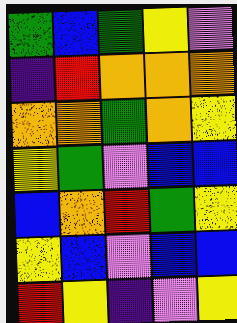[["green", "blue", "green", "yellow", "violet"], ["indigo", "red", "orange", "orange", "orange"], ["orange", "orange", "green", "orange", "yellow"], ["yellow", "green", "violet", "blue", "blue"], ["blue", "orange", "red", "green", "yellow"], ["yellow", "blue", "violet", "blue", "blue"], ["red", "yellow", "indigo", "violet", "yellow"]]